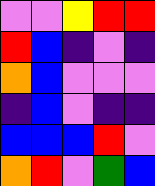[["violet", "violet", "yellow", "red", "red"], ["red", "blue", "indigo", "violet", "indigo"], ["orange", "blue", "violet", "violet", "violet"], ["indigo", "blue", "violet", "indigo", "indigo"], ["blue", "blue", "blue", "red", "violet"], ["orange", "red", "violet", "green", "blue"]]